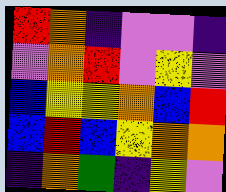[["red", "orange", "indigo", "violet", "violet", "indigo"], ["violet", "orange", "red", "violet", "yellow", "violet"], ["blue", "yellow", "yellow", "orange", "blue", "red"], ["blue", "red", "blue", "yellow", "orange", "orange"], ["indigo", "orange", "green", "indigo", "yellow", "violet"]]